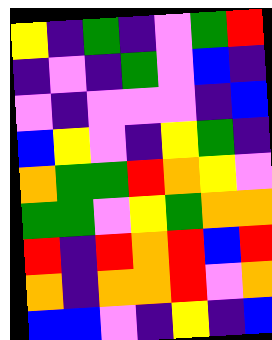[["yellow", "indigo", "green", "indigo", "violet", "green", "red"], ["indigo", "violet", "indigo", "green", "violet", "blue", "indigo"], ["violet", "indigo", "violet", "violet", "violet", "indigo", "blue"], ["blue", "yellow", "violet", "indigo", "yellow", "green", "indigo"], ["orange", "green", "green", "red", "orange", "yellow", "violet"], ["green", "green", "violet", "yellow", "green", "orange", "orange"], ["red", "indigo", "red", "orange", "red", "blue", "red"], ["orange", "indigo", "orange", "orange", "red", "violet", "orange"], ["blue", "blue", "violet", "indigo", "yellow", "indigo", "blue"]]